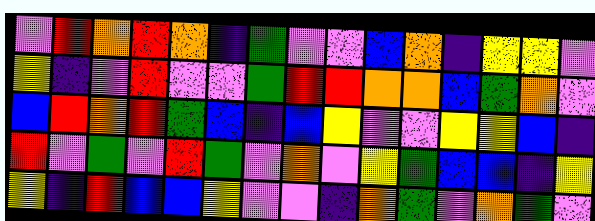[["violet", "red", "orange", "red", "orange", "indigo", "green", "violet", "violet", "blue", "orange", "indigo", "yellow", "yellow", "violet"], ["yellow", "indigo", "violet", "red", "violet", "violet", "green", "red", "red", "orange", "orange", "blue", "green", "orange", "violet"], ["blue", "red", "orange", "red", "green", "blue", "indigo", "blue", "yellow", "violet", "violet", "yellow", "yellow", "blue", "indigo"], ["red", "violet", "green", "violet", "red", "green", "violet", "orange", "violet", "yellow", "green", "blue", "blue", "indigo", "yellow"], ["yellow", "indigo", "red", "blue", "blue", "yellow", "violet", "violet", "indigo", "orange", "green", "violet", "orange", "green", "violet"]]